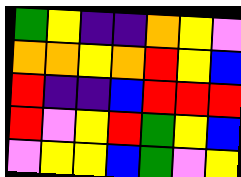[["green", "yellow", "indigo", "indigo", "orange", "yellow", "violet"], ["orange", "orange", "yellow", "orange", "red", "yellow", "blue"], ["red", "indigo", "indigo", "blue", "red", "red", "red"], ["red", "violet", "yellow", "red", "green", "yellow", "blue"], ["violet", "yellow", "yellow", "blue", "green", "violet", "yellow"]]